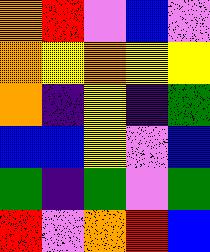[["orange", "red", "violet", "blue", "violet"], ["orange", "yellow", "orange", "yellow", "yellow"], ["orange", "indigo", "yellow", "indigo", "green"], ["blue", "blue", "yellow", "violet", "blue"], ["green", "indigo", "green", "violet", "green"], ["red", "violet", "orange", "red", "blue"]]